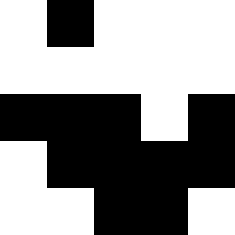[["white", "black", "white", "white", "white"], ["white", "white", "white", "white", "white"], ["black", "black", "black", "white", "black"], ["white", "black", "black", "black", "black"], ["white", "white", "black", "black", "white"]]